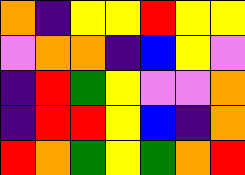[["orange", "indigo", "yellow", "yellow", "red", "yellow", "yellow"], ["violet", "orange", "orange", "indigo", "blue", "yellow", "violet"], ["indigo", "red", "green", "yellow", "violet", "violet", "orange"], ["indigo", "red", "red", "yellow", "blue", "indigo", "orange"], ["red", "orange", "green", "yellow", "green", "orange", "red"]]